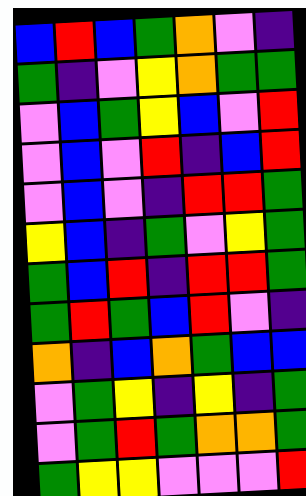[["blue", "red", "blue", "green", "orange", "violet", "indigo"], ["green", "indigo", "violet", "yellow", "orange", "green", "green"], ["violet", "blue", "green", "yellow", "blue", "violet", "red"], ["violet", "blue", "violet", "red", "indigo", "blue", "red"], ["violet", "blue", "violet", "indigo", "red", "red", "green"], ["yellow", "blue", "indigo", "green", "violet", "yellow", "green"], ["green", "blue", "red", "indigo", "red", "red", "green"], ["green", "red", "green", "blue", "red", "violet", "indigo"], ["orange", "indigo", "blue", "orange", "green", "blue", "blue"], ["violet", "green", "yellow", "indigo", "yellow", "indigo", "green"], ["violet", "green", "red", "green", "orange", "orange", "green"], ["green", "yellow", "yellow", "violet", "violet", "violet", "red"]]